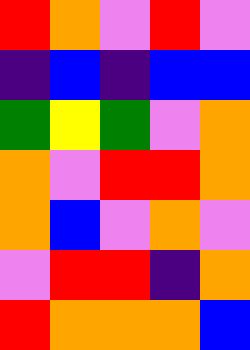[["red", "orange", "violet", "red", "violet"], ["indigo", "blue", "indigo", "blue", "blue"], ["green", "yellow", "green", "violet", "orange"], ["orange", "violet", "red", "red", "orange"], ["orange", "blue", "violet", "orange", "violet"], ["violet", "red", "red", "indigo", "orange"], ["red", "orange", "orange", "orange", "blue"]]